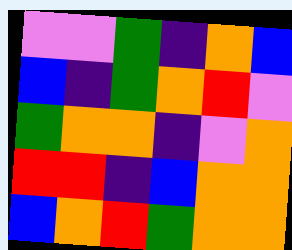[["violet", "violet", "green", "indigo", "orange", "blue"], ["blue", "indigo", "green", "orange", "red", "violet"], ["green", "orange", "orange", "indigo", "violet", "orange"], ["red", "red", "indigo", "blue", "orange", "orange"], ["blue", "orange", "red", "green", "orange", "orange"]]